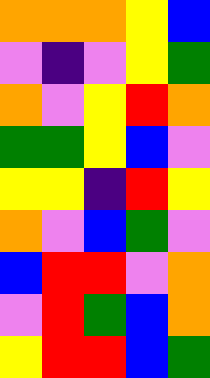[["orange", "orange", "orange", "yellow", "blue"], ["violet", "indigo", "violet", "yellow", "green"], ["orange", "violet", "yellow", "red", "orange"], ["green", "green", "yellow", "blue", "violet"], ["yellow", "yellow", "indigo", "red", "yellow"], ["orange", "violet", "blue", "green", "violet"], ["blue", "red", "red", "violet", "orange"], ["violet", "red", "green", "blue", "orange"], ["yellow", "red", "red", "blue", "green"]]